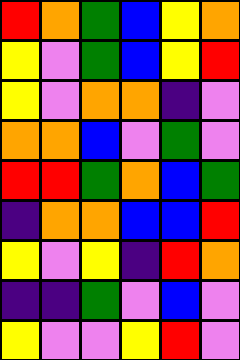[["red", "orange", "green", "blue", "yellow", "orange"], ["yellow", "violet", "green", "blue", "yellow", "red"], ["yellow", "violet", "orange", "orange", "indigo", "violet"], ["orange", "orange", "blue", "violet", "green", "violet"], ["red", "red", "green", "orange", "blue", "green"], ["indigo", "orange", "orange", "blue", "blue", "red"], ["yellow", "violet", "yellow", "indigo", "red", "orange"], ["indigo", "indigo", "green", "violet", "blue", "violet"], ["yellow", "violet", "violet", "yellow", "red", "violet"]]